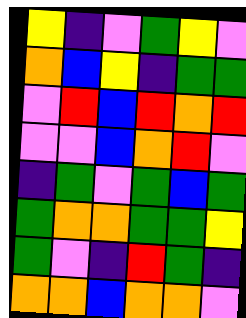[["yellow", "indigo", "violet", "green", "yellow", "violet"], ["orange", "blue", "yellow", "indigo", "green", "green"], ["violet", "red", "blue", "red", "orange", "red"], ["violet", "violet", "blue", "orange", "red", "violet"], ["indigo", "green", "violet", "green", "blue", "green"], ["green", "orange", "orange", "green", "green", "yellow"], ["green", "violet", "indigo", "red", "green", "indigo"], ["orange", "orange", "blue", "orange", "orange", "violet"]]